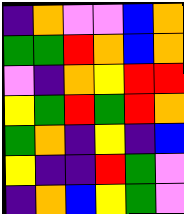[["indigo", "orange", "violet", "violet", "blue", "orange"], ["green", "green", "red", "orange", "blue", "orange"], ["violet", "indigo", "orange", "yellow", "red", "red"], ["yellow", "green", "red", "green", "red", "orange"], ["green", "orange", "indigo", "yellow", "indigo", "blue"], ["yellow", "indigo", "indigo", "red", "green", "violet"], ["indigo", "orange", "blue", "yellow", "green", "violet"]]